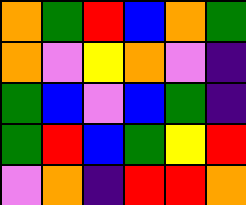[["orange", "green", "red", "blue", "orange", "green"], ["orange", "violet", "yellow", "orange", "violet", "indigo"], ["green", "blue", "violet", "blue", "green", "indigo"], ["green", "red", "blue", "green", "yellow", "red"], ["violet", "orange", "indigo", "red", "red", "orange"]]